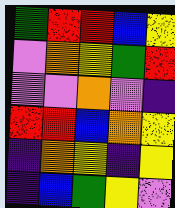[["green", "red", "red", "blue", "yellow"], ["violet", "orange", "yellow", "green", "red"], ["violet", "violet", "orange", "violet", "indigo"], ["red", "red", "blue", "orange", "yellow"], ["indigo", "orange", "yellow", "indigo", "yellow"], ["indigo", "blue", "green", "yellow", "violet"]]